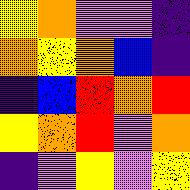[["yellow", "orange", "violet", "violet", "indigo"], ["orange", "yellow", "orange", "blue", "indigo"], ["indigo", "blue", "red", "orange", "red"], ["yellow", "orange", "red", "violet", "orange"], ["indigo", "violet", "yellow", "violet", "yellow"]]